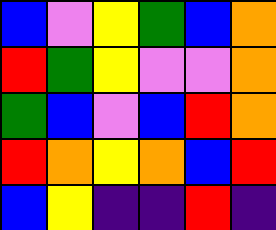[["blue", "violet", "yellow", "green", "blue", "orange"], ["red", "green", "yellow", "violet", "violet", "orange"], ["green", "blue", "violet", "blue", "red", "orange"], ["red", "orange", "yellow", "orange", "blue", "red"], ["blue", "yellow", "indigo", "indigo", "red", "indigo"]]